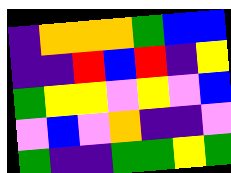[["indigo", "orange", "orange", "orange", "green", "blue", "blue"], ["indigo", "indigo", "red", "blue", "red", "indigo", "yellow"], ["green", "yellow", "yellow", "violet", "yellow", "violet", "blue"], ["violet", "blue", "violet", "orange", "indigo", "indigo", "violet"], ["green", "indigo", "indigo", "green", "green", "yellow", "green"]]